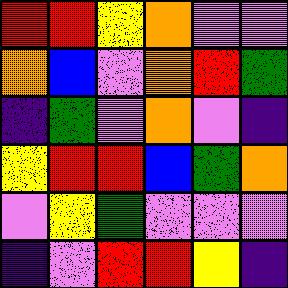[["red", "red", "yellow", "orange", "violet", "violet"], ["orange", "blue", "violet", "orange", "red", "green"], ["indigo", "green", "violet", "orange", "violet", "indigo"], ["yellow", "red", "red", "blue", "green", "orange"], ["violet", "yellow", "green", "violet", "violet", "violet"], ["indigo", "violet", "red", "red", "yellow", "indigo"]]